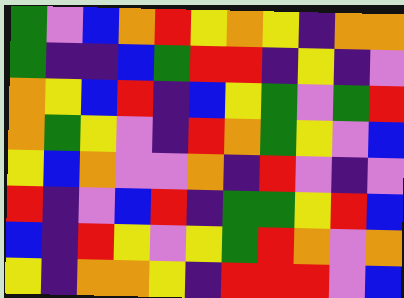[["green", "violet", "blue", "orange", "red", "yellow", "orange", "yellow", "indigo", "orange", "orange"], ["green", "indigo", "indigo", "blue", "green", "red", "red", "indigo", "yellow", "indigo", "violet"], ["orange", "yellow", "blue", "red", "indigo", "blue", "yellow", "green", "violet", "green", "red"], ["orange", "green", "yellow", "violet", "indigo", "red", "orange", "green", "yellow", "violet", "blue"], ["yellow", "blue", "orange", "violet", "violet", "orange", "indigo", "red", "violet", "indigo", "violet"], ["red", "indigo", "violet", "blue", "red", "indigo", "green", "green", "yellow", "red", "blue"], ["blue", "indigo", "red", "yellow", "violet", "yellow", "green", "red", "orange", "violet", "orange"], ["yellow", "indigo", "orange", "orange", "yellow", "indigo", "red", "red", "red", "violet", "blue"]]